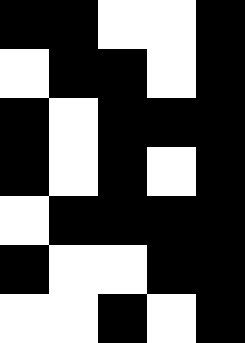[["black", "black", "white", "white", "black"], ["white", "black", "black", "white", "black"], ["black", "white", "black", "black", "black"], ["black", "white", "black", "white", "black"], ["white", "black", "black", "black", "black"], ["black", "white", "white", "black", "black"], ["white", "white", "black", "white", "black"]]